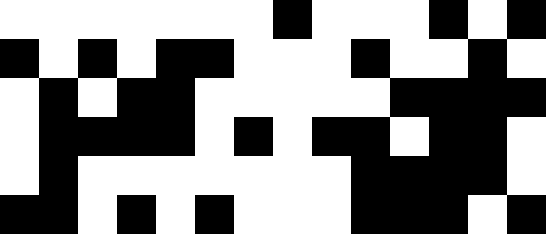[["white", "white", "white", "white", "white", "white", "white", "black", "white", "white", "white", "black", "white", "black"], ["black", "white", "black", "white", "black", "black", "white", "white", "white", "black", "white", "white", "black", "white"], ["white", "black", "white", "black", "black", "white", "white", "white", "white", "white", "black", "black", "black", "black"], ["white", "black", "black", "black", "black", "white", "black", "white", "black", "black", "white", "black", "black", "white"], ["white", "black", "white", "white", "white", "white", "white", "white", "white", "black", "black", "black", "black", "white"], ["black", "black", "white", "black", "white", "black", "white", "white", "white", "black", "black", "black", "white", "black"]]